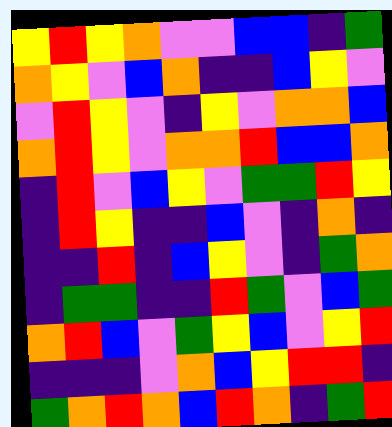[["yellow", "red", "yellow", "orange", "violet", "violet", "blue", "blue", "indigo", "green"], ["orange", "yellow", "violet", "blue", "orange", "indigo", "indigo", "blue", "yellow", "violet"], ["violet", "red", "yellow", "violet", "indigo", "yellow", "violet", "orange", "orange", "blue"], ["orange", "red", "yellow", "violet", "orange", "orange", "red", "blue", "blue", "orange"], ["indigo", "red", "violet", "blue", "yellow", "violet", "green", "green", "red", "yellow"], ["indigo", "red", "yellow", "indigo", "indigo", "blue", "violet", "indigo", "orange", "indigo"], ["indigo", "indigo", "red", "indigo", "blue", "yellow", "violet", "indigo", "green", "orange"], ["indigo", "green", "green", "indigo", "indigo", "red", "green", "violet", "blue", "green"], ["orange", "red", "blue", "violet", "green", "yellow", "blue", "violet", "yellow", "red"], ["indigo", "indigo", "indigo", "violet", "orange", "blue", "yellow", "red", "red", "indigo"], ["green", "orange", "red", "orange", "blue", "red", "orange", "indigo", "green", "red"]]